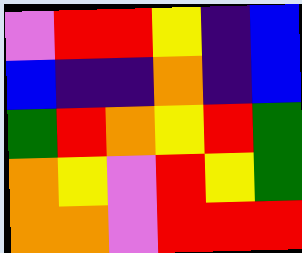[["violet", "red", "red", "yellow", "indigo", "blue"], ["blue", "indigo", "indigo", "orange", "indigo", "blue"], ["green", "red", "orange", "yellow", "red", "green"], ["orange", "yellow", "violet", "red", "yellow", "green"], ["orange", "orange", "violet", "red", "red", "red"]]